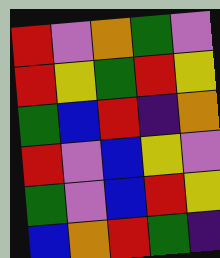[["red", "violet", "orange", "green", "violet"], ["red", "yellow", "green", "red", "yellow"], ["green", "blue", "red", "indigo", "orange"], ["red", "violet", "blue", "yellow", "violet"], ["green", "violet", "blue", "red", "yellow"], ["blue", "orange", "red", "green", "indigo"]]